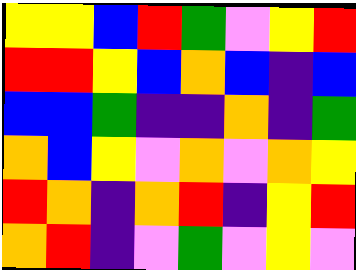[["yellow", "yellow", "blue", "red", "green", "violet", "yellow", "red"], ["red", "red", "yellow", "blue", "orange", "blue", "indigo", "blue"], ["blue", "blue", "green", "indigo", "indigo", "orange", "indigo", "green"], ["orange", "blue", "yellow", "violet", "orange", "violet", "orange", "yellow"], ["red", "orange", "indigo", "orange", "red", "indigo", "yellow", "red"], ["orange", "red", "indigo", "violet", "green", "violet", "yellow", "violet"]]